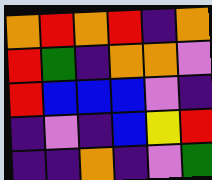[["orange", "red", "orange", "red", "indigo", "orange"], ["red", "green", "indigo", "orange", "orange", "violet"], ["red", "blue", "blue", "blue", "violet", "indigo"], ["indigo", "violet", "indigo", "blue", "yellow", "red"], ["indigo", "indigo", "orange", "indigo", "violet", "green"]]